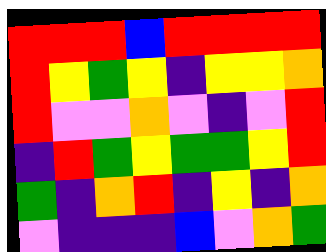[["red", "red", "red", "blue", "red", "red", "red", "red"], ["red", "yellow", "green", "yellow", "indigo", "yellow", "yellow", "orange"], ["red", "violet", "violet", "orange", "violet", "indigo", "violet", "red"], ["indigo", "red", "green", "yellow", "green", "green", "yellow", "red"], ["green", "indigo", "orange", "red", "indigo", "yellow", "indigo", "orange"], ["violet", "indigo", "indigo", "indigo", "blue", "violet", "orange", "green"]]